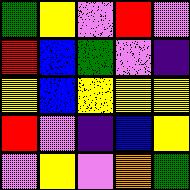[["green", "yellow", "violet", "red", "violet"], ["red", "blue", "green", "violet", "indigo"], ["yellow", "blue", "yellow", "yellow", "yellow"], ["red", "violet", "indigo", "blue", "yellow"], ["violet", "yellow", "violet", "orange", "green"]]